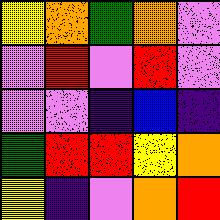[["yellow", "orange", "green", "orange", "violet"], ["violet", "red", "violet", "red", "violet"], ["violet", "violet", "indigo", "blue", "indigo"], ["green", "red", "red", "yellow", "orange"], ["yellow", "indigo", "violet", "orange", "red"]]